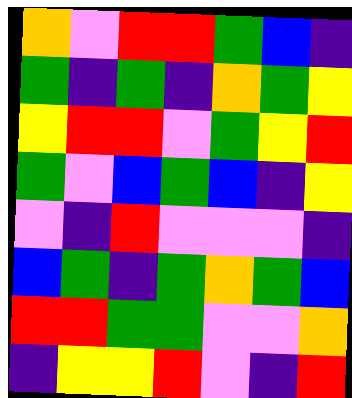[["orange", "violet", "red", "red", "green", "blue", "indigo"], ["green", "indigo", "green", "indigo", "orange", "green", "yellow"], ["yellow", "red", "red", "violet", "green", "yellow", "red"], ["green", "violet", "blue", "green", "blue", "indigo", "yellow"], ["violet", "indigo", "red", "violet", "violet", "violet", "indigo"], ["blue", "green", "indigo", "green", "orange", "green", "blue"], ["red", "red", "green", "green", "violet", "violet", "orange"], ["indigo", "yellow", "yellow", "red", "violet", "indigo", "red"]]